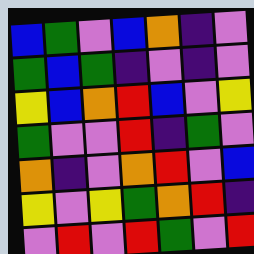[["blue", "green", "violet", "blue", "orange", "indigo", "violet"], ["green", "blue", "green", "indigo", "violet", "indigo", "violet"], ["yellow", "blue", "orange", "red", "blue", "violet", "yellow"], ["green", "violet", "violet", "red", "indigo", "green", "violet"], ["orange", "indigo", "violet", "orange", "red", "violet", "blue"], ["yellow", "violet", "yellow", "green", "orange", "red", "indigo"], ["violet", "red", "violet", "red", "green", "violet", "red"]]